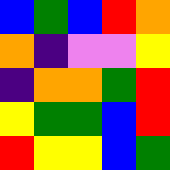[["blue", "green", "blue", "red", "orange"], ["orange", "indigo", "violet", "violet", "yellow"], ["indigo", "orange", "orange", "green", "red"], ["yellow", "green", "green", "blue", "red"], ["red", "yellow", "yellow", "blue", "green"]]